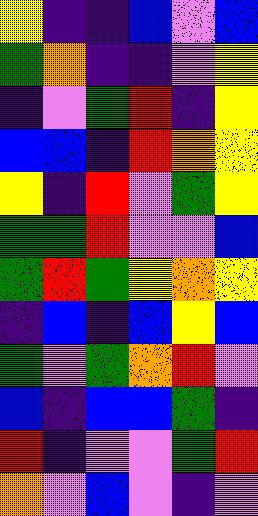[["yellow", "indigo", "indigo", "blue", "violet", "blue"], ["green", "orange", "indigo", "indigo", "violet", "yellow"], ["indigo", "violet", "green", "red", "indigo", "yellow"], ["blue", "blue", "indigo", "red", "orange", "yellow"], ["yellow", "indigo", "red", "violet", "green", "yellow"], ["green", "green", "red", "violet", "violet", "blue"], ["green", "red", "green", "yellow", "orange", "yellow"], ["indigo", "blue", "indigo", "blue", "yellow", "blue"], ["green", "violet", "green", "orange", "red", "violet"], ["blue", "indigo", "blue", "blue", "green", "indigo"], ["red", "indigo", "violet", "violet", "green", "red"], ["orange", "violet", "blue", "violet", "indigo", "violet"]]